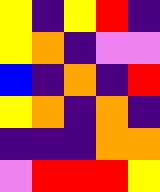[["yellow", "indigo", "yellow", "red", "indigo"], ["yellow", "orange", "indigo", "violet", "violet"], ["blue", "indigo", "orange", "indigo", "red"], ["yellow", "orange", "indigo", "orange", "indigo"], ["indigo", "indigo", "indigo", "orange", "orange"], ["violet", "red", "red", "red", "yellow"]]